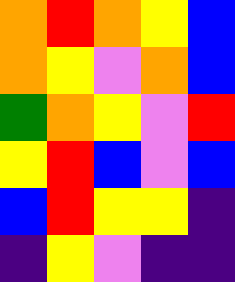[["orange", "red", "orange", "yellow", "blue"], ["orange", "yellow", "violet", "orange", "blue"], ["green", "orange", "yellow", "violet", "red"], ["yellow", "red", "blue", "violet", "blue"], ["blue", "red", "yellow", "yellow", "indigo"], ["indigo", "yellow", "violet", "indigo", "indigo"]]